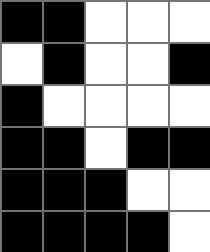[["black", "black", "white", "white", "white"], ["white", "black", "white", "white", "black"], ["black", "white", "white", "white", "white"], ["black", "black", "white", "black", "black"], ["black", "black", "black", "white", "white"], ["black", "black", "black", "black", "white"]]